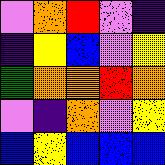[["violet", "orange", "red", "violet", "indigo"], ["indigo", "yellow", "blue", "violet", "yellow"], ["green", "orange", "orange", "red", "orange"], ["violet", "indigo", "orange", "violet", "yellow"], ["blue", "yellow", "blue", "blue", "blue"]]